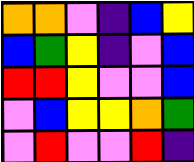[["orange", "orange", "violet", "indigo", "blue", "yellow"], ["blue", "green", "yellow", "indigo", "violet", "blue"], ["red", "red", "yellow", "violet", "violet", "blue"], ["violet", "blue", "yellow", "yellow", "orange", "green"], ["violet", "red", "violet", "violet", "red", "indigo"]]